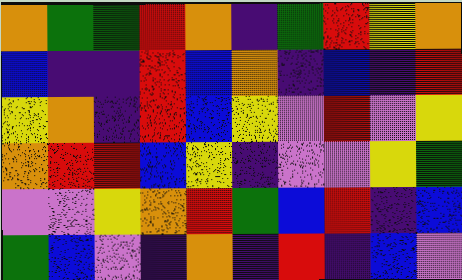[["orange", "green", "green", "red", "orange", "indigo", "green", "red", "yellow", "orange"], ["blue", "indigo", "indigo", "red", "blue", "orange", "indigo", "blue", "indigo", "red"], ["yellow", "orange", "indigo", "red", "blue", "yellow", "violet", "red", "violet", "yellow"], ["orange", "red", "red", "blue", "yellow", "indigo", "violet", "violet", "yellow", "green"], ["violet", "violet", "yellow", "orange", "red", "green", "blue", "red", "indigo", "blue"], ["green", "blue", "violet", "indigo", "orange", "indigo", "red", "indigo", "blue", "violet"]]